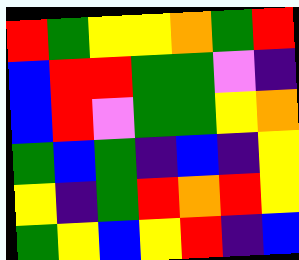[["red", "green", "yellow", "yellow", "orange", "green", "red"], ["blue", "red", "red", "green", "green", "violet", "indigo"], ["blue", "red", "violet", "green", "green", "yellow", "orange"], ["green", "blue", "green", "indigo", "blue", "indigo", "yellow"], ["yellow", "indigo", "green", "red", "orange", "red", "yellow"], ["green", "yellow", "blue", "yellow", "red", "indigo", "blue"]]